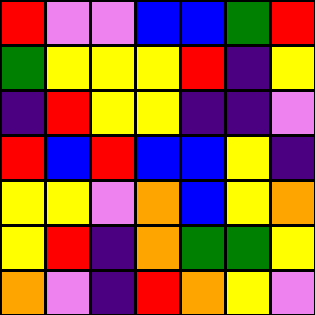[["red", "violet", "violet", "blue", "blue", "green", "red"], ["green", "yellow", "yellow", "yellow", "red", "indigo", "yellow"], ["indigo", "red", "yellow", "yellow", "indigo", "indigo", "violet"], ["red", "blue", "red", "blue", "blue", "yellow", "indigo"], ["yellow", "yellow", "violet", "orange", "blue", "yellow", "orange"], ["yellow", "red", "indigo", "orange", "green", "green", "yellow"], ["orange", "violet", "indigo", "red", "orange", "yellow", "violet"]]